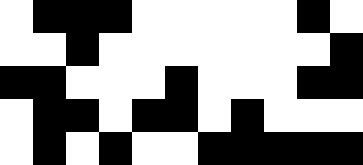[["white", "black", "black", "black", "white", "white", "white", "white", "white", "black", "white"], ["white", "white", "black", "white", "white", "white", "white", "white", "white", "white", "black"], ["black", "black", "white", "white", "white", "black", "white", "white", "white", "black", "black"], ["white", "black", "black", "white", "black", "black", "white", "black", "white", "white", "white"], ["white", "black", "white", "black", "white", "white", "black", "black", "black", "black", "black"]]